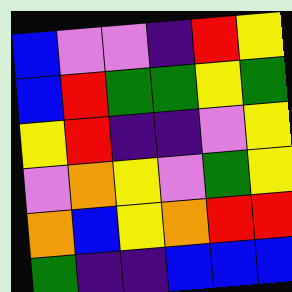[["blue", "violet", "violet", "indigo", "red", "yellow"], ["blue", "red", "green", "green", "yellow", "green"], ["yellow", "red", "indigo", "indigo", "violet", "yellow"], ["violet", "orange", "yellow", "violet", "green", "yellow"], ["orange", "blue", "yellow", "orange", "red", "red"], ["green", "indigo", "indigo", "blue", "blue", "blue"]]